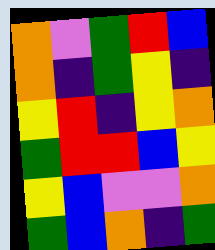[["orange", "violet", "green", "red", "blue"], ["orange", "indigo", "green", "yellow", "indigo"], ["yellow", "red", "indigo", "yellow", "orange"], ["green", "red", "red", "blue", "yellow"], ["yellow", "blue", "violet", "violet", "orange"], ["green", "blue", "orange", "indigo", "green"]]